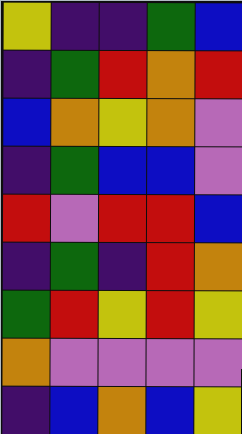[["yellow", "indigo", "indigo", "green", "blue"], ["indigo", "green", "red", "orange", "red"], ["blue", "orange", "yellow", "orange", "violet"], ["indigo", "green", "blue", "blue", "violet"], ["red", "violet", "red", "red", "blue"], ["indigo", "green", "indigo", "red", "orange"], ["green", "red", "yellow", "red", "yellow"], ["orange", "violet", "violet", "violet", "violet"], ["indigo", "blue", "orange", "blue", "yellow"]]